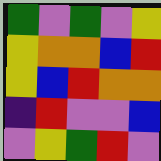[["green", "violet", "green", "violet", "yellow"], ["yellow", "orange", "orange", "blue", "red"], ["yellow", "blue", "red", "orange", "orange"], ["indigo", "red", "violet", "violet", "blue"], ["violet", "yellow", "green", "red", "violet"]]